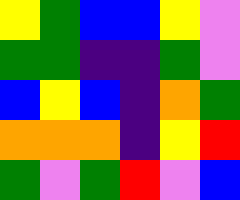[["yellow", "green", "blue", "blue", "yellow", "violet"], ["green", "green", "indigo", "indigo", "green", "violet"], ["blue", "yellow", "blue", "indigo", "orange", "green"], ["orange", "orange", "orange", "indigo", "yellow", "red"], ["green", "violet", "green", "red", "violet", "blue"]]